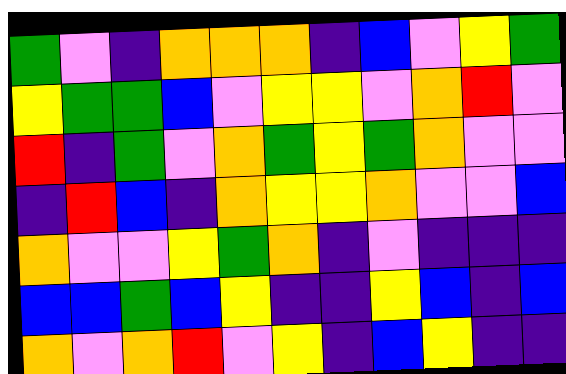[["green", "violet", "indigo", "orange", "orange", "orange", "indigo", "blue", "violet", "yellow", "green"], ["yellow", "green", "green", "blue", "violet", "yellow", "yellow", "violet", "orange", "red", "violet"], ["red", "indigo", "green", "violet", "orange", "green", "yellow", "green", "orange", "violet", "violet"], ["indigo", "red", "blue", "indigo", "orange", "yellow", "yellow", "orange", "violet", "violet", "blue"], ["orange", "violet", "violet", "yellow", "green", "orange", "indigo", "violet", "indigo", "indigo", "indigo"], ["blue", "blue", "green", "blue", "yellow", "indigo", "indigo", "yellow", "blue", "indigo", "blue"], ["orange", "violet", "orange", "red", "violet", "yellow", "indigo", "blue", "yellow", "indigo", "indigo"]]